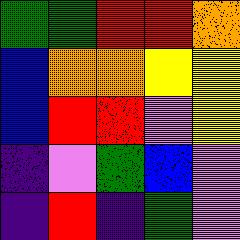[["green", "green", "red", "red", "orange"], ["blue", "orange", "orange", "yellow", "yellow"], ["blue", "red", "red", "violet", "yellow"], ["indigo", "violet", "green", "blue", "violet"], ["indigo", "red", "indigo", "green", "violet"]]